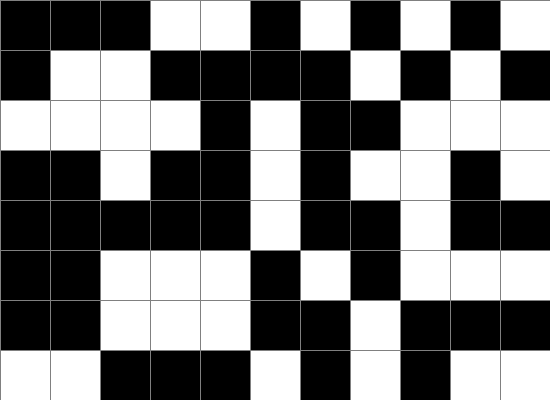[["black", "black", "black", "white", "white", "black", "white", "black", "white", "black", "white"], ["black", "white", "white", "black", "black", "black", "black", "white", "black", "white", "black"], ["white", "white", "white", "white", "black", "white", "black", "black", "white", "white", "white"], ["black", "black", "white", "black", "black", "white", "black", "white", "white", "black", "white"], ["black", "black", "black", "black", "black", "white", "black", "black", "white", "black", "black"], ["black", "black", "white", "white", "white", "black", "white", "black", "white", "white", "white"], ["black", "black", "white", "white", "white", "black", "black", "white", "black", "black", "black"], ["white", "white", "black", "black", "black", "white", "black", "white", "black", "white", "white"]]